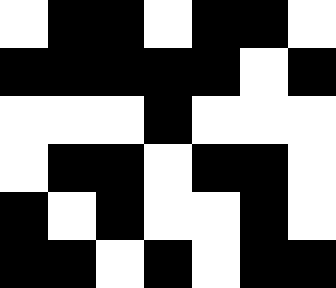[["white", "black", "black", "white", "black", "black", "white"], ["black", "black", "black", "black", "black", "white", "black"], ["white", "white", "white", "black", "white", "white", "white"], ["white", "black", "black", "white", "black", "black", "white"], ["black", "white", "black", "white", "white", "black", "white"], ["black", "black", "white", "black", "white", "black", "black"]]